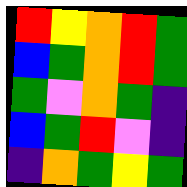[["red", "yellow", "orange", "red", "green"], ["blue", "green", "orange", "red", "green"], ["green", "violet", "orange", "green", "indigo"], ["blue", "green", "red", "violet", "indigo"], ["indigo", "orange", "green", "yellow", "green"]]